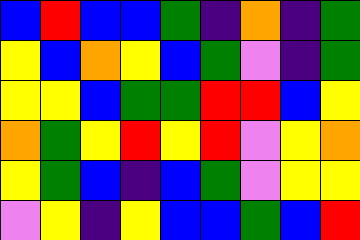[["blue", "red", "blue", "blue", "green", "indigo", "orange", "indigo", "green"], ["yellow", "blue", "orange", "yellow", "blue", "green", "violet", "indigo", "green"], ["yellow", "yellow", "blue", "green", "green", "red", "red", "blue", "yellow"], ["orange", "green", "yellow", "red", "yellow", "red", "violet", "yellow", "orange"], ["yellow", "green", "blue", "indigo", "blue", "green", "violet", "yellow", "yellow"], ["violet", "yellow", "indigo", "yellow", "blue", "blue", "green", "blue", "red"]]